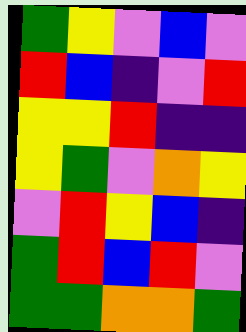[["green", "yellow", "violet", "blue", "violet"], ["red", "blue", "indigo", "violet", "red"], ["yellow", "yellow", "red", "indigo", "indigo"], ["yellow", "green", "violet", "orange", "yellow"], ["violet", "red", "yellow", "blue", "indigo"], ["green", "red", "blue", "red", "violet"], ["green", "green", "orange", "orange", "green"]]